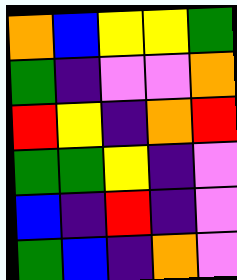[["orange", "blue", "yellow", "yellow", "green"], ["green", "indigo", "violet", "violet", "orange"], ["red", "yellow", "indigo", "orange", "red"], ["green", "green", "yellow", "indigo", "violet"], ["blue", "indigo", "red", "indigo", "violet"], ["green", "blue", "indigo", "orange", "violet"]]